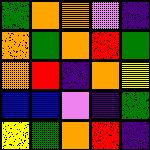[["green", "orange", "orange", "violet", "indigo"], ["orange", "green", "orange", "red", "green"], ["orange", "red", "indigo", "orange", "yellow"], ["blue", "blue", "violet", "indigo", "green"], ["yellow", "green", "orange", "red", "indigo"]]